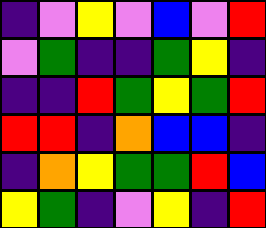[["indigo", "violet", "yellow", "violet", "blue", "violet", "red"], ["violet", "green", "indigo", "indigo", "green", "yellow", "indigo"], ["indigo", "indigo", "red", "green", "yellow", "green", "red"], ["red", "red", "indigo", "orange", "blue", "blue", "indigo"], ["indigo", "orange", "yellow", "green", "green", "red", "blue"], ["yellow", "green", "indigo", "violet", "yellow", "indigo", "red"]]